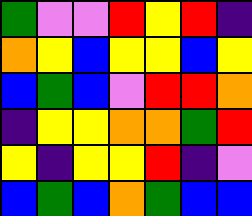[["green", "violet", "violet", "red", "yellow", "red", "indigo"], ["orange", "yellow", "blue", "yellow", "yellow", "blue", "yellow"], ["blue", "green", "blue", "violet", "red", "red", "orange"], ["indigo", "yellow", "yellow", "orange", "orange", "green", "red"], ["yellow", "indigo", "yellow", "yellow", "red", "indigo", "violet"], ["blue", "green", "blue", "orange", "green", "blue", "blue"]]